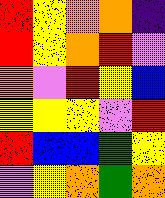[["red", "yellow", "orange", "orange", "indigo"], ["red", "yellow", "orange", "red", "violet"], ["orange", "violet", "red", "yellow", "blue"], ["yellow", "yellow", "yellow", "violet", "red"], ["red", "blue", "blue", "green", "yellow"], ["violet", "yellow", "orange", "green", "orange"]]